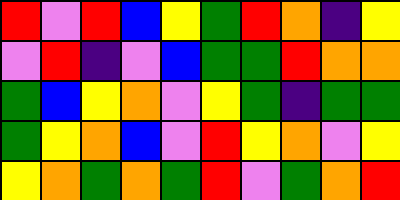[["red", "violet", "red", "blue", "yellow", "green", "red", "orange", "indigo", "yellow"], ["violet", "red", "indigo", "violet", "blue", "green", "green", "red", "orange", "orange"], ["green", "blue", "yellow", "orange", "violet", "yellow", "green", "indigo", "green", "green"], ["green", "yellow", "orange", "blue", "violet", "red", "yellow", "orange", "violet", "yellow"], ["yellow", "orange", "green", "orange", "green", "red", "violet", "green", "orange", "red"]]